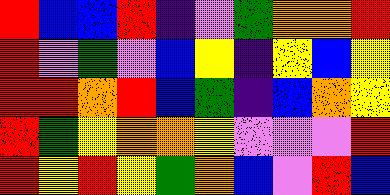[["red", "blue", "blue", "red", "indigo", "violet", "green", "orange", "orange", "red"], ["red", "violet", "green", "violet", "blue", "yellow", "indigo", "yellow", "blue", "yellow"], ["red", "red", "orange", "red", "blue", "green", "indigo", "blue", "orange", "yellow"], ["red", "green", "yellow", "orange", "orange", "yellow", "violet", "violet", "violet", "red"], ["red", "yellow", "red", "yellow", "green", "orange", "blue", "violet", "red", "blue"]]